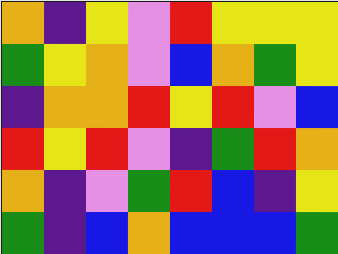[["orange", "indigo", "yellow", "violet", "red", "yellow", "yellow", "yellow"], ["green", "yellow", "orange", "violet", "blue", "orange", "green", "yellow"], ["indigo", "orange", "orange", "red", "yellow", "red", "violet", "blue"], ["red", "yellow", "red", "violet", "indigo", "green", "red", "orange"], ["orange", "indigo", "violet", "green", "red", "blue", "indigo", "yellow"], ["green", "indigo", "blue", "orange", "blue", "blue", "blue", "green"]]